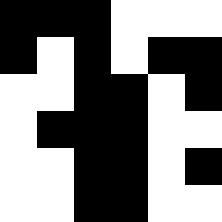[["black", "black", "black", "white", "white", "white"], ["black", "white", "black", "white", "black", "black"], ["white", "white", "black", "black", "white", "black"], ["white", "black", "black", "black", "white", "white"], ["white", "white", "black", "black", "white", "black"], ["white", "white", "black", "black", "white", "white"]]